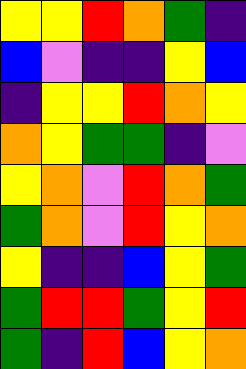[["yellow", "yellow", "red", "orange", "green", "indigo"], ["blue", "violet", "indigo", "indigo", "yellow", "blue"], ["indigo", "yellow", "yellow", "red", "orange", "yellow"], ["orange", "yellow", "green", "green", "indigo", "violet"], ["yellow", "orange", "violet", "red", "orange", "green"], ["green", "orange", "violet", "red", "yellow", "orange"], ["yellow", "indigo", "indigo", "blue", "yellow", "green"], ["green", "red", "red", "green", "yellow", "red"], ["green", "indigo", "red", "blue", "yellow", "orange"]]